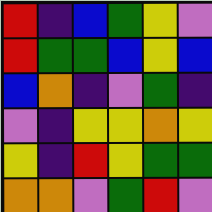[["red", "indigo", "blue", "green", "yellow", "violet"], ["red", "green", "green", "blue", "yellow", "blue"], ["blue", "orange", "indigo", "violet", "green", "indigo"], ["violet", "indigo", "yellow", "yellow", "orange", "yellow"], ["yellow", "indigo", "red", "yellow", "green", "green"], ["orange", "orange", "violet", "green", "red", "violet"]]